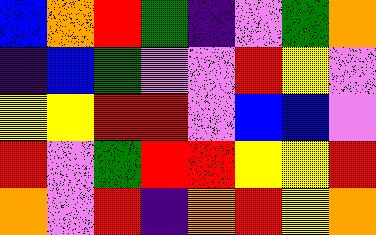[["blue", "orange", "red", "green", "indigo", "violet", "green", "orange"], ["indigo", "blue", "green", "violet", "violet", "red", "yellow", "violet"], ["yellow", "yellow", "red", "red", "violet", "blue", "blue", "violet"], ["red", "violet", "green", "red", "red", "yellow", "yellow", "red"], ["orange", "violet", "red", "indigo", "orange", "red", "yellow", "orange"]]